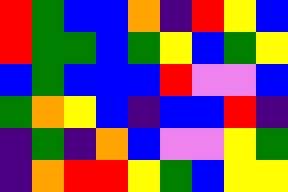[["red", "green", "blue", "blue", "orange", "indigo", "red", "yellow", "blue"], ["red", "green", "green", "blue", "green", "yellow", "blue", "green", "yellow"], ["blue", "green", "blue", "blue", "blue", "red", "violet", "violet", "blue"], ["green", "orange", "yellow", "blue", "indigo", "blue", "blue", "red", "indigo"], ["indigo", "green", "indigo", "orange", "blue", "violet", "violet", "yellow", "green"], ["indigo", "orange", "red", "red", "yellow", "green", "blue", "yellow", "yellow"]]